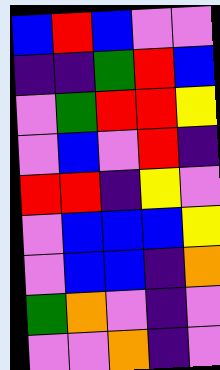[["blue", "red", "blue", "violet", "violet"], ["indigo", "indigo", "green", "red", "blue"], ["violet", "green", "red", "red", "yellow"], ["violet", "blue", "violet", "red", "indigo"], ["red", "red", "indigo", "yellow", "violet"], ["violet", "blue", "blue", "blue", "yellow"], ["violet", "blue", "blue", "indigo", "orange"], ["green", "orange", "violet", "indigo", "violet"], ["violet", "violet", "orange", "indigo", "violet"]]